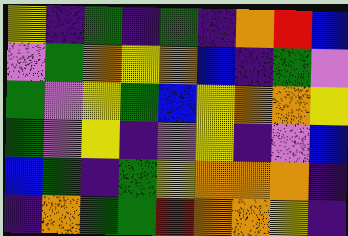[["yellow", "indigo", "green", "indigo", "green", "indigo", "orange", "red", "blue"], ["violet", "green", "orange", "yellow", "orange", "blue", "indigo", "green", "violet"], ["green", "violet", "yellow", "green", "blue", "yellow", "orange", "orange", "yellow"], ["green", "violet", "yellow", "indigo", "violet", "yellow", "indigo", "violet", "blue"], ["blue", "green", "indigo", "green", "yellow", "orange", "orange", "orange", "indigo"], ["indigo", "orange", "green", "green", "red", "orange", "orange", "yellow", "indigo"]]